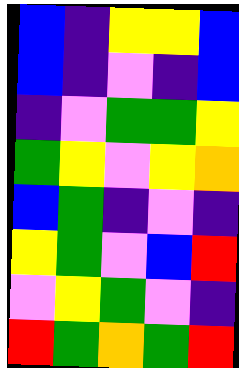[["blue", "indigo", "yellow", "yellow", "blue"], ["blue", "indigo", "violet", "indigo", "blue"], ["indigo", "violet", "green", "green", "yellow"], ["green", "yellow", "violet", "yellow", "orange"], ["blue", "green", "indigo", "violet", "indigo"], ["yellow", "green", "violet", "blue", "red"], ["violet", "yellow", "green", "violet", "indigo"], ["red", "green", "orange", "green", "red"]]